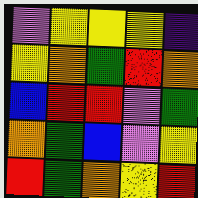[["violet", "yellow", "yellow", "yellow", "indigo"], ["yellow", "orange", "green", "red", "orange"], ["blue", "red", "red", "violet", "green"], ["orange", "green", "blue", "violet", "yellow"], ["red", "green", "orange", "yellow", "red"]]